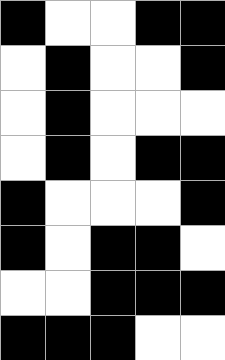[["black", "white", "white", "black", "black"], ["white", "black", "white", "white", "black"], ["white", "black", "white", "white", "white"], ["white", "black", "white", "black", "black"], ["black", "white", "white", "white", "black"], ["black", "white", "black", "black", "white"], ["white", "white", "black", "black", "black"], ["black", "black", "black", "white", "white"]]